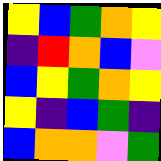[["yellow", "blue", "green", "orange", "yellow"], ["indigo", "red", "orange", "blue", "violet"], ["blue", "yellow", "green", "orange", "yellow"], ["yellow", "indigo", "blue", "green", "indigo"], ["blue", "orange", "orange", "violet", "green"]]